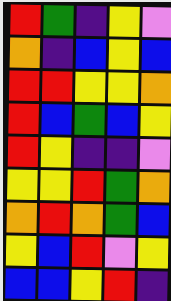[["red", "green", "indigo", "yellow", "violet"], ["orange", "indigo", "blue", "yellow", "blue"], ["red", "red", "yellow", "yellow", "orange"], ["red", "blue", "green", "blue", "yellow"], ["red", "yellow", "indigo", "indigo", "violet"], ["yellow", "yellow", "red", "green", "orange"], ["orange", "red", "orange", "green", "blue"], ["yellow", "blue", "red", "violet", "yellow"], ["blue", "blue", "yellow", "red", "indigo"]]